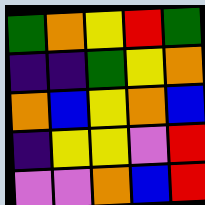[["green", "orange", "yellow", "red", "green"], ["indigo", "indigo", "green", "yellow", "orange"], ["orange", "blue", "yellow", "orange", "blue"], ["indigo", "yellow", "yellow", "violet", "red"], ["violet", "violet", "orange", "blue", "red"]]